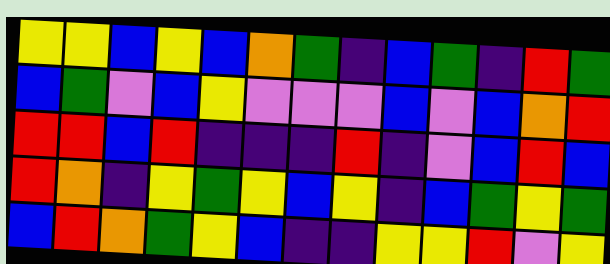[["yellow", "yellow", "blue", "yellow", "blue", "orange", "green", "indigo", "blue", "green", "indigo", "red", "green"], ["blue", "green", "violet", "blue", "yellow", "violet", "violet", "violet", "blue", "violet", "blue", "orange", "red"], ["red", "red", "blue", "red", "indigo", "indigo", "indigo", "red", "indigo", "violet", "blue", "red", "blue"], ["red", "orange", "indigo", "yellow", "green", "yellow", "blue", "yellow", "indigo", "blue", "green", "yellow", "green"], ["blue", "red", "orange", "green", "yellow", "blue", "indigo", "indigo", "yellow", "yellow", "red", "violet", "yellow"]]